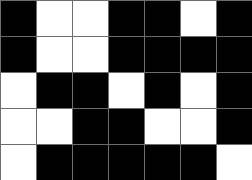[["black", "white", "white", "black", "black", "white", "black"], ["black", "white", "white", "black", "black", "black", "black"], ["white", "black", "black", "white", "black", "white", "black"], ["white", "white", "black", "black", "white", "white", "black"], ["white", "black", "black", "black", "black", "black", "white"]]